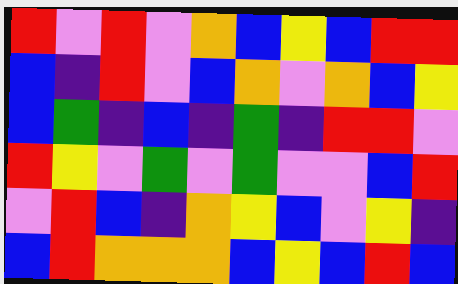[["red", "violet", "red", "violet", "orange", "blue", "yellow", "blue", "red", "red"], ["blue", "indigo", "red", "violet", "blue", "orange", "violet", "orange", "blue", "yellow"], ["blue", "green", "indigo", "blue", "indigo", "green", "indigo", "red", "red", "violet"], ["red", "yellow", "violet", "green", "violet", "green", "violet", "violet", "blue", "red"], ["violet", "red", "blue", "indigo", "orange", "yellow", "blue", "violet", "yellow", "indigo"], ["blue", "red", "orange", "orange", "orange", "blue", "yellow", "blue", "red", "blue"]]